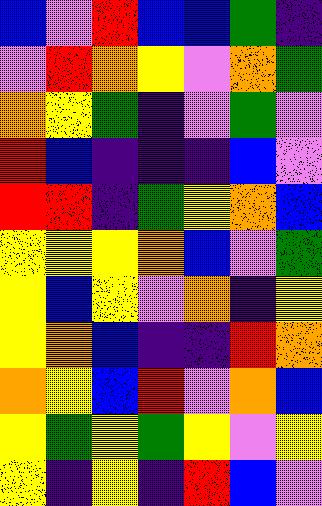[["blue", "violet", "red", "blue", "blue", "green", "indigo"], ["violet", "red", "orange", "yellow", "violet", "orange", "green"], ["orange", "yellow", "green", "indigo", "violet", "green", "violet"], ["red", "blue", "indigo", "indigo", "indigo", "blue", "violet"], ["red", "red", "indigo", "green", "yellow", "orange", "blue"], ["yellow", "yellow", "yellow", "orange", "blue", "violet", "green"], ["yellow", "blue", "yellow", "violet", "orange", "indigo", "yellow"], ["yellow", "orange", "blue", "indigo", "indigo", "red", "orange"], ["orange", "yellow", "blue", "red", "violet", "orange", "blue"], ["yellow", "green", "yellow", "green", "yellow", "violet", "yellow"], ["yellow", "indigo", "yellow", "indigo", "red", "blue", "violet"]]